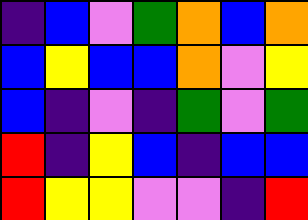[["indigo", "blue", "violet", "green", "orange", "blue", "orange"], ["blue", "yellow", "blue", "blue", "orange", "violet", "yellow"], ["blue", "indigo", "violet", "indigo", "green", "violet", "green"], ["red", "indigo", "yellow", "blue", "indigo", "blue", "blue"], ["red", "yellow", "yellow", "violet", "violet", "indigo", "red"]]